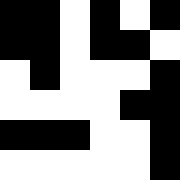[["black", "black", "white", "black", "white", "black"], ["black", "black", "white", "black", "black", "white"], ["white", "black", "white", "white", "white", "black"], ["white", "white", "white", "white", "black", "black"], ["black", "black", "black", "white", "white", "black"], ["white", "white", "white", "white", "white", "black"]]